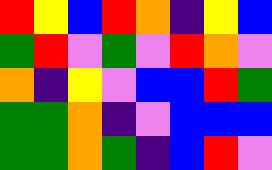[["red", "yellow", "blue", "red", "orange", "indigo", "yellow", "blue"], ["green", "red", "violet", "green", "violet", "red", "orange", "violet"], ["orange", "indigo", "yellow", "violet", "blue", "blue", "red", "green"], ["green", "green", "orange", "indigo", "violet", "blue", "blue", "blue"], ["green", "green", "orange", "green", "indigo", "blue", "red", "violet"]]